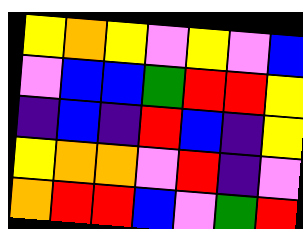[["yellow", "orange", "yellow", "violet", "yellow", "violet", "blue"], ["violet", "blue", "blue", "green", "red", "red", "yellow"], ["indigo", "blue", "indigo", "red", "blue", "indigo", "yellow"], ["yellow", "orange", "orange", "violet", "red", "indigo", "violet"], ["orange", "red", "red", "blue", "violet", "green", "red"]]